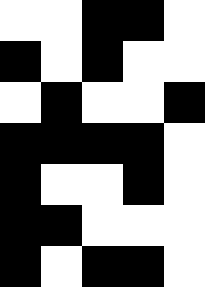[["white", "white", "black", "black", "white"], ["black", "white", "black", "white", "white"], ["white", "black", "white", "white", "black"], ["black", "black", "black", "black", "white"], ["black", "white", "white", "black", "white"], ["black", "black", "white", "white", "white"], ["black", "white", "black", "black", "white"]]